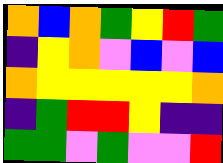[["orange", "blue", "orange", "green", "yellow", "red", "green"], ["indigo", "yellow", "orange", "violet", "blue", "violet", "blue"], ["orange", "yellow", "yellow", "yellow", "yellow", "yellow", "orange"], ["indigo", "green", "red", "red", "yellow", "indigo", "indigo"], ["green", "green", "violet", "green", "violet", "violet", "red"]]